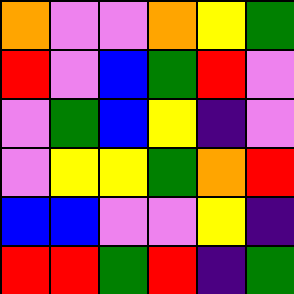[["orange", "violet", "violet", "orange", "yellow", "green"], ["red", "violet", "blue", "green", "red", "violet"], ["violet", "green", "blue", "yellow", "indigo", "violet"], ["violet", "yellow", "yellow", "green", "orange", "red"], ["blue", "blue", "violet", "violet", "yellow", "indigo"], ["red", "red", "green", "red", "indigo", "green"]]